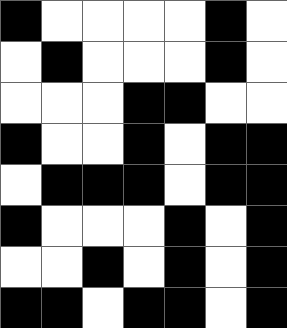[["black", "white", "white", "white", "white", "black", "white"], ["white", "black", "white", "white", "white", "black", "white"], ["white", "white", "white", "black", "black", "white", "white"], ["black", "white", "white", "black", "white", "black", "black"], ["white", "black", "black", "black", "white", "black", "black"], ["black", "white", "white", "white", "black", "white", "black"], ["white", "white", "black", "white", "black", "white", "black"], ["black", "black", "white", "black", "black", "white", "black"]]